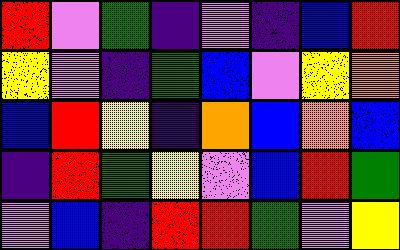[["red", "violet", "green", "indigo", "violet", "indigo", "blue", "red"], ["yellow", "violet", "indigo", "green", "blue", "violet", "yellow", "orange"], ["blue", "red", "yellow", "indigo", "orange", "blue", "orange", "blue"], ["indigo", "red", "green", "yellow", "violet", "blue", "red", "green"], ["violet", "blue", "indigo", "red", "red", "green", "violet", "yellow"]]